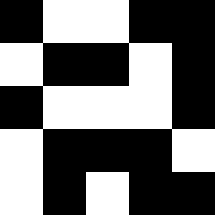[["black", "white", "white", "black", "black"], ["white", "black", "black", "white", "black"], ["black", "white", "white", "white", "black"], ["white", "black", "black", "black", "white"], ["white", "black", "white", "black", "black"]]